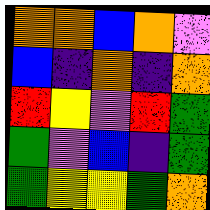[["orange", "orange", "blue", "orange", "violet"], ["blue", "indigo", "orange", "indigo", "orange"], ["red", "yellow", "violet", "red", "green"], ["green", "violet", "blue", "indigo", "green"], ["green", "yellow", "yellow", "green", "orange"]]